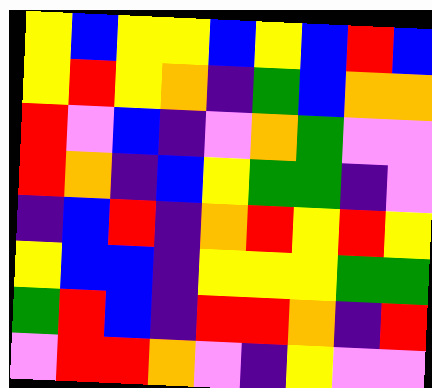[["yellow", "blue", "yellow", "yellow", "blue", "yellow", "blue", "red", "blue"], ["yellow", "red", "yellow", "orange", "indigo", "green", "blue", "orange", "orange"], ["red", "violet", "blue", "indigo", "violet", "orange", "green", "violet", "violet"], ["red", "orange", "indigo", "blue", "yellow", "green", "green", "indigo", "violet"], ["indigo", "blue", "red", "indigo", "orange", "red", "yellow", "red", "yellow"], ["yellow", "blue", "blue", "indigo", "yellow", "yellow", "yellow", "green", "green"], ["green", "red", "blue", "indigo", "red", "red", "orange", "indigo", "red"], ["violet", "red", "red", "orange", "violet", "indigo", "yellow", "violet", "violet"]]